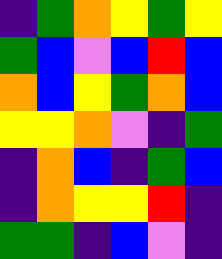[["indigo", "green", "orange", "yellow", "green", "yellow"], ["green", "blue", "violet", "blue", "red", "blue"], ["orange", "blue", "yellow", "green", "orange", "blue"], ["yellow", "yellow", "orange", "violet", "indigo", "green"], ["indigo", "orange", "blue", "indigo", "green", "blue"], ["indigo", "orange", "yellow", "yellow", "red", "indigo"], ["green", "green", "indigo", "blue", "violet", "indigo"]]